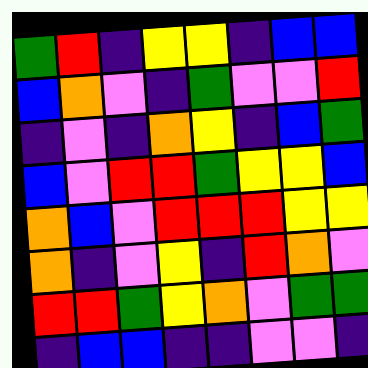[["green", "red", "indigo", "yellow", "yellow", "indigo", "blue", "blue"], ["blue", "orange", "violet", "indigo", "green", "violet", "violet", "red"], ["indigo", "violet", "indigo", "orange", "yellow", "indigo", "blue", "green"], ["blue", "violet", "red", "red", "green", "yellow", "yellow", "blue"], ["orange", "blue", "violet", "red", "red", "red", "yellow", "yellow"], ["orange", "indigo", "violet", "yellow", "indigo", "red", "orange", "violet"], ["red", "red", "green", "yellow", "orange", "violet", "green", "green"], ["indigo", "blue", "blue", "indigo", "indigo", "violet", "violet", "indigo"]]